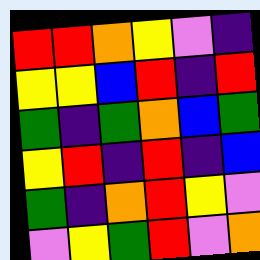[["red", "red", "orange", "yellow", "violet", "indigo"], ["yellow", "yellow", "blue", "red", "indigo", "red"], ["green", "indigo", "green", "orange", "blue", "green"], ["yellow", "red", "indigo", "red", "indigo", "blue"], ["green", "indigo", "orange", "red", "yellow", "violet"], ["violet", "yellow", "green", "red", "violet", "orange"]]